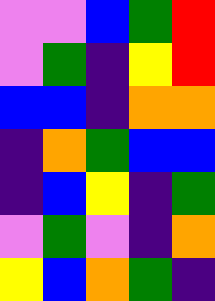[["violet", "violet", "blue", "green", "red"], ["violet", "green", "indigo", "yellow", "red"], ["blue", "blue", "indigo", "orange", "orange"], ["indigo", "orange", "green", "blue", "blue"], ["indigo", "blue", "yellow", "indigo", "green"], ["violet", "green", "violet", "indigo", "orange"], ["yellow", "blue", "orange", "green", "indigo"]]